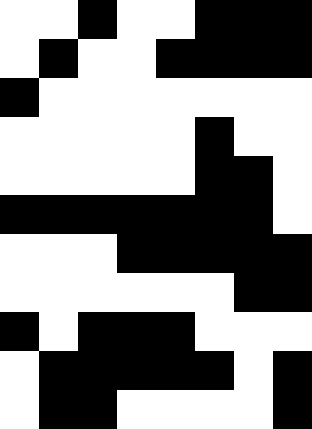[["white", "white", "black", "white", "white", "black", "black", "black"], ["white", "black", "white", "white", "black", "black", "black", "black"], ["black", "white", "white", "white", "white", "white", "white", "white"], ["white", "white", "white", "white", "white", "black", "white", "white"], ["white", "white", "white", "white", "white", "black", "black", "white"], ["black", "black", "black", "black", "black", "black", "black", "white"], ["white", "white", "white", "black", "black", "black", "black", "black"], ["white", "white", "white", "white", "white", "white", "black", "black"], ["black", "white", "black", "black", "black", "white", "white", "white"], ["white", "black", "black", "black", "black", "black", "white", "black"], ["white", "black", "black", "white", "white", "white", "white", "black"]]